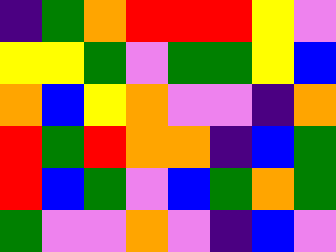[["indigo", "green", "orange", "red", "red", "red", "yellow", "violet"], ["yellow", "yellow", "green", "violet", "green", "green", "yellow", "blue"], ["orange", "blue", "yellow", "orange", "violet", "violet", "indigo", "orange"], ["red", "green", "red", "orange", "orange", "indigo", "blue", "green"], ["red", "blue", "green", "violet", "blue", "green", "orange", "green"], ["green", "violet", "violet", "orange", "violet", "indigo", "blue", "violet"]]